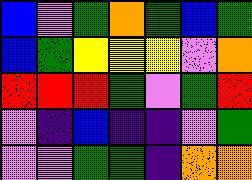[["blue", "violet", "green", "orange", "green", "blue", "green"], ["blue", "green", "yellow", "yellow", "yellow", "violet", "orange"], ["red", "red", "red", "green", "violet", "green", "red"], ["violet", "indigo", "blue", "indigo", "indigo", "violet", "green"], ["violet", "violet", "green", "green", "indigo", "orange", "orange"]]